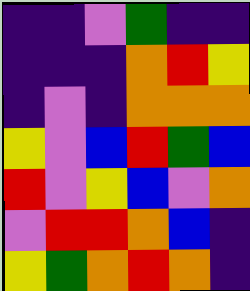[["indigo", "indigo", "violet", "green", "indigo", "indigo"], ["indigo", "indigo", "indigo", "orange", "red", "yellow"], ["indigo", "violet", "indigo", "orange", "orange", "orange"], ["yellow", "violet", "blue", "red", "green", "blue"], ["red", "violet", "yellow", "blue", "violet", "orange"], ["violet", "red", "red", "orange", "blue", "indigo"], ["yellow", "green", "orange", "red", "orange", "indigo"]]